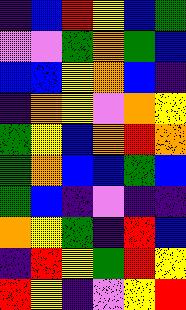[["indigo", "blue", "red", "yellow", "blue", "green"], ["violet", "violet", "green", "orange", "green", "blue"], ["blue", "blue", "yellow", "orange", "blue", "indigo"], ["indigo", "orange", "yellow", "violet", "orange", "yellow"], ["green", "yellow", "blue", "orange", "red", "orange"], ["green", "orange", "blue", "blue", "green", "blue"], ["green", "blue", "indigo", "violet", "indigo", "indigo"], ["orange", "yellow", "green", "indigo", "red", "blue"], ["indigo", "red", "yellow", "green", "red", "yellow"], ["red", "yellow", "indigo", "violet", "yellow", "red"]]